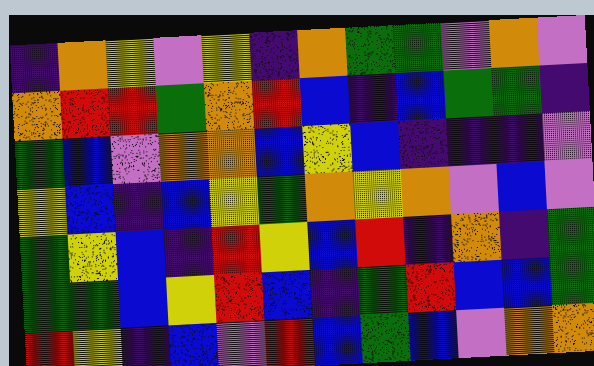[["indigo", "orange", "yellow", "violet", "yellow", "indigo", "orange", "green", "green", "violet", "orange", "violet"], ["orange", "red", "red", "green", "orange", "red", "blue", "indigo", "blue", "green", "green", "indigo"], ["green", "blue", "violet", "orange", "orange", "blue", "yellow", "blue", "indigo", "indigo", "indigo", "violet"], ["yellow", "blue", "indigo", "blue", "yellow", "green", "orange", "yellow", "orange", "violet", "blue", "violet"], ["green", "yellow", "blue", "indigo", "red", "yellow", "blue", "red", "indigo", "orange", "indigo", "green"], ["green", "green", "blue", "yellow", "red", "blue", "indigo", "green", "red", "blue", "blue", "green"], ["red", "yellow", "indigo", "blue", "violet", "red", "blue", "green", "blue", "violet", "orange", "orange"]]